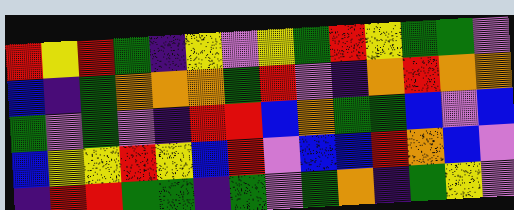[["red", "yellow", "red", "green", "indigo", "yellow", "violet", "yellow", "green", "red", "yellow", "green", "green", "violet"], ["blue", "indigo", "green", "orange", "orange", "orange", "green", "red", "violet", "indigo", "orange", "red", "orange", "orange"], ["green", "violet", "green", "violet", "indigo", "red", "red", "blue", "orange", "green", "green", "blue", "violet", "blue"], ["blue", "yellow", "yellow", "red", "yellow", "blue", "red", "violet", "blue", "blue", "red", "orange", "blue", "violet"], ["indigo", "red", "red", "green", "green", "indigo", "green", "violet", "green", "orange", "indigo", "green", "yellow", "violet"]]